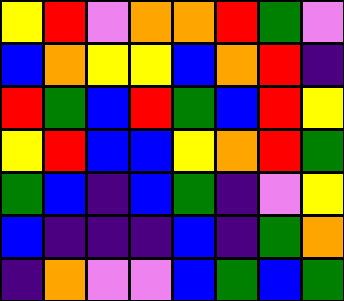[["yellow", "red", "violet", "orange", "orange", "red", "green", "violet"], ["blue", "orange", "yellow", "yellow", "blue", "orange", "red", "indigo"], ["red", "green", "blue", "red", "green", "blue", "red", "yellow"], ["yellow", "red", "blue", "blue", "yellow", "orange", "red", "green"], ["green", "blue", "indigo", "blue", "green", "indigo", "violet", "yellow"], ["blue", "indigo", "indigo", "indigo", "blue", "indigo", "green", "orange"], ["indigo", "orange", "violet", "violet", "blue", "green", "blue", "green"]]